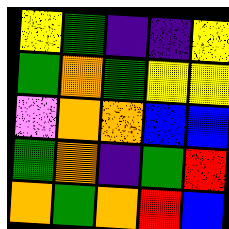[["yellow", "green", "indigo", "indigo", "yellow"], ["green", "orange", "green", "yellow", "yellow"], ["violet", "orange", "orange", "blue", "blue"], ["green", "orange", "indigo", "green", "red"], ["orange", "green", "orange", "red", "blue"]]